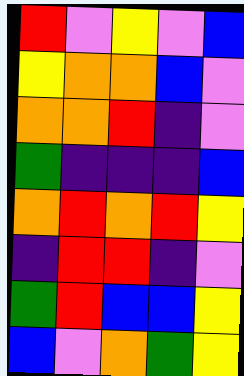[["red", "violet", "yellow", "violet", "blue"], ["yellow", "orange", "orange", "blue", "violet"], ["orange", "orange", "red", "indigo", "violet"], ["green", "indigo", "indigo", "indigo", "blue"], ["orange", "red", "orange", "red", "yellow"], ["indigo", "red", "red", "indigo", "violet"], ["green", "red", "blue", "blue", "yellow"], ["blue", "violet", "orange", "green", "yellow"]]